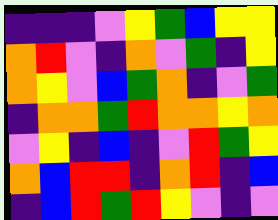[["indigo", "indigo", "indigo", "violet", "yellow", "green", "blue", "yellow", "yellow"], ["orange", "red", "violet", "indigo", "orange", "violet", "green", "indigo", "yellow"], ["orange", "yellow", "violet", "blue", "green", "orange", "indigo", "violet", "green"], ["indigo", "orange", "orange", "green", "red", "orange", "orange", "yellow", "orange"], ["violet", "yellow", "indigo", "blue", "indigo", "violet", "red", "green", "yellow"], ["orange", "blue", "red", "red", "indigo", "orange", "red", "indigo", "blue"], ["indigo", "blue", "red", "green", "red", "yellow", "violet", "indigo", "violet"]]